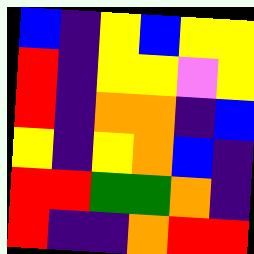[["blue", "indigo", "yellow", "blue", "yellow", "yellow"], ["red", "indigo", "yellow", "yellow", "violet", "yellow"], ["red", "indigo", "orange", "orange", "indigo", "blue"], ["yellow", "indigo", "yellow", "orange", "blue", "indigo"], ["red", "red", "green", "green", "orange", "indigo"], ["red", "indigo", "indigo", "orange", "red", "red"]]